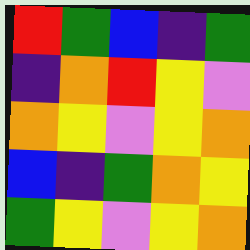[["red", "green", "blue", "indigo", "green"], ["indigo", "orange", "red", "yellow", "violet"], ["orange", "yellow", "violet", "yellow", "orange"], ["blue", "indigo", "green", "orange", "yellow"], ["green", "yellow", "violet", "yellow", "orange"]]